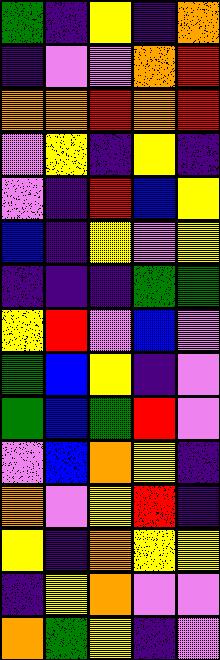[["green", "indigo", "yellow", "indigo", "orange"], ["indigo", "violet", "violet", "orange", "red"], ["orange", "orange", "red", "orange", "red"], ["violet", "yellow", "indigo", "yellow", "indigo"], ["violet", "indigo", "red", "blue", "yellow"], ["blue", "indigo", "yellow", "violet", "yellow"], ["indigo", "indigo", "indigo", "green", "green"], ["yellow", "red", "violet", "blue", "violet"], ["green", "blue", "yellow", "indigo", "violet"], ["green", "blue", "green", "red", "violet"], ["violet", "blue", "orange", "yellow", "indigo"], ["orange", "violet", "yellow", "red", "indigo"], ["yellow", "indigo", "orange", "yellow", "yellow"], ["indigo", "yellow", "orange", "violet", "violet"], ["orange", "green", "yellow", "indigo", "violet"]]